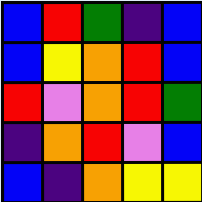[["blue", "red", "green", "indigo", "blue"], ["blue", "yellow", "orange", "red", "blue"], ["red", "violet", "orange", "red", "green"], ["indigo", "orange", "red", "violet", "blue"], ["blue", "indigo", "orange", "yellow", "yellow"]]